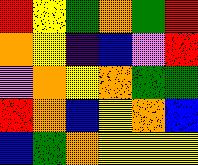[["red", "yellow", "green", "orange", "green", "red"], ["orange", "yellow", "indigo", "blue", "violet", "red"], ["violet", "orange", "yellow", "orange", "green", "green"], ["red", "orange", "blue", "yellow", "orange", "blue"], ["blue", "green", "orange", "yellow", "yellow", "yellow"]]